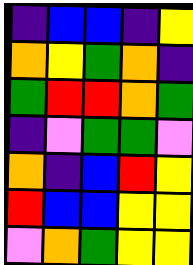[["indigo", "blue", "blue", "indigo", "yellow"], ["orange", "yellow", "green", "orange", "indigo"], ["green", "red", "red", "orange", "green"], ["indigo", "violet", "green", "green", "violet"], ["orange", "indigo", "blue", "red", "yellow"], ["red", "blue", "blue", "yellow", "yellow"], ["violet", "orange", "green", "yellow", "yellow"]]